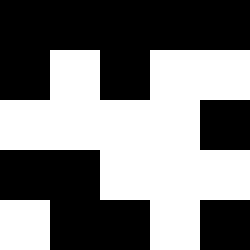[["black", "black", "black", "black", "black"], ["black", "white", "black", "white", "white"], ["white", "white", "white", "white", "black"], ["black", "black", "white", "white", "white"], ["white", "black", "black", "white", "black"]]